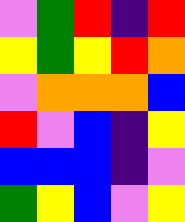[["violet", "green", "red", "indigo", "red"], ["yellow", "green", "yellow", "red", "orange"], ["violet", "orange", "orange", "orange", "blue"], ["red", "violet", "blue", "indigo", "yellow"], ["blue", "blue", "blue", "indigo", "violet"], ["green", "yellow", "blue", "violet", "yellow"]]